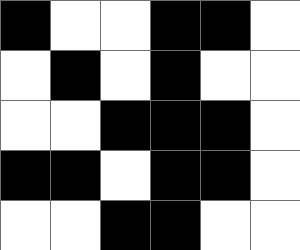[["black", "white", "white", "black", "black", "white"], ["white", "black", "white", "black", "white", "white"], ["white", "white", "black", "black", "black", "white"], ["black", "black", "white", "black", "black", "white"], ["white", "white", "black", "black", "white", "white"]]